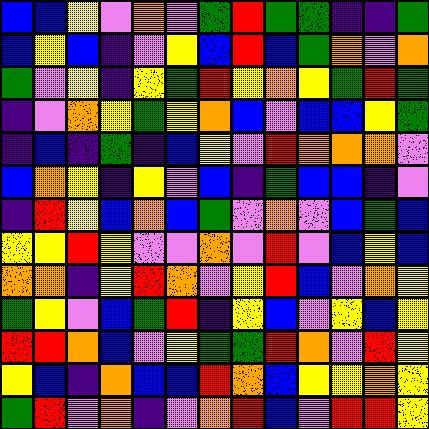[["blue", "blue", "yellow", "violet", "orange", "violet", "green", "red", "green", "green", "indigo", "indigo", "green"], ["blue", "yellow", "blue", "indigo", "violet", "yellow", "blue", "red", "blue", "green", "orange", "violet", "orange"], ["green", "violet", "yellow", "indigo", "yellow", "green", "red", "yellow", "orange", "yellow", "green", "red", "green"], ["indigo", "violet", "orange", "yellow", "green", "yellow", "orange", "blue", "violet", "blue", "blue", "yellow", "green"], ["indigo", "blue", "indigo", "green", "indigo", "blue", "yellow", "violet", "red", "orange", "orange", "orange", "violet"], ["blue", "orange", "yellow", "indigo", "yellow", "violet", "blue", "indigo", "green", "blue", "blue", "indigo", "violet"], ["indigo", "red", "yellow", "blue", "orange", "blue", "green", "violet", "orange", "violet", "blue", "green", "blue"], ["yellow", "yellow", "red", "yellow", "violet", "violet", "orange", "violet", "red", "violet", "blue", "yellow", "blue"], ["orange", "orange", "indigo", "yellow", "red", "orange", "violet", "yellow", "red", "blue", "violet", "orange", "yellow"], ["green", "yellow", "violet", "blue", "green", "red", "indigo", "yellow", "blue", "violet", "yellow", "blue", "yellow"], ["red", "red", "orange", "blue", "violet", "yellow", "green", "green", "red", "orange", "violet", "red", "yellow"], ["yellow", "blue", "indigo", "orange", "blue", "blue", "red", "orange", "blue", "yellow", "yellow", "orange", "yellow"], ["green", "red", "violet", "orange", "indigo", "violet", "orange", "red", "blue", "violet", "red", "red", "yellow"]]